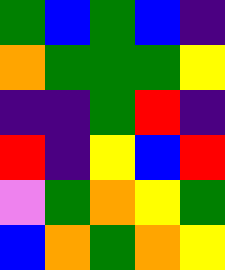[["green", "blue", "green", "blue", "indigo"], ["orange", "green", "green", "green", "yellow"], ["indigo", "indigo", "green", "red", "indigo"], ["red", "indigo", "yellow", "blue", "red"], ["violet", "green", "orange", "yellow", "green"], ["blue", "orange", "green", "orange", "yellow"]]